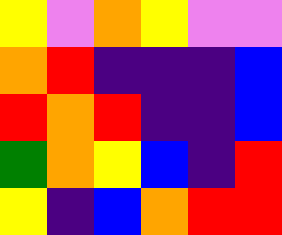[["yellow", "violet", "orange", "yellow", "violet", "violet"], ["orange", "red", "indigo", "indigo", "indigo", "blue"], ["red", "orange", "red", "indigo", "indigo", "blue"], ["green", "orange", "yellow", "blue", "indigo", "red"], ["yellow", "indigo", "blue", "orange", "red", "red"]]